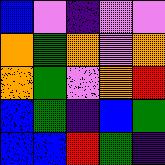[["blue", "violet", "indigo", "violet", "violet"], ["orange", "green", "orange", "violet", "orange"], ["orange", "green", "violet", "orange", "red"], ["blue", "green", "indigo", "blue", "green"], ["blue", "blue", "red", "green", "indigo"]]